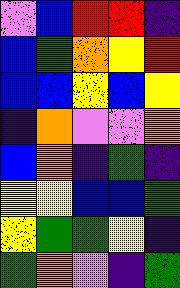[["violet", "blue", "red", "red", "indigo"], ["blue", "green", "orange", "yellow", "red"], ["blue", "blue", "yellow", "blue", "yellow"], ["indigo", "orange", "violet", "violet", "orange"], ["blue", "orange", "indigo", "green", "indigo"], ["yellow", "yellow", "blue", "blue", "green"], ["yellow", "green", "green", "yellow", "indigo"], ["green", "orange", "violet", "indigo", "green"]]